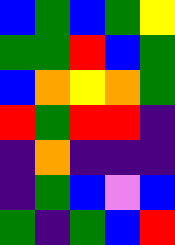[["blue", "green", "blue", "green", "yellow"], ["green", "green", "red", "blue", "green"], ["blue", "orange", "yellow", "orange", "green"], ["red", "green", "red", "red", "indigo"], ["indigo", "orange", "indigo", "indigo", "indigo"], ["indigo", "green", "blue", "violet", "blue"], ["green", "indigo", "green", "blue", "red"]]